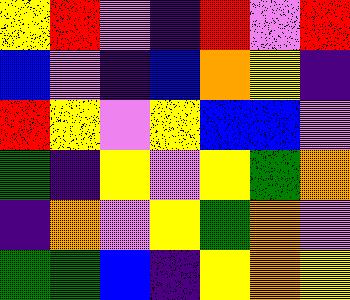[["yellow", "red", "violet", "indigo", "red", "violet", "red"], ["blue", "violet", "indigo", "blue", "orange", "yellow", "indigo"], ["red", "yellow", "violet", "yellow", "blue", "blue", "violet"], ["green", "indigo", "yellow", "violet", "yellow", "green", "orange"], ["indigo", "orange", "violet", "yellow", "green", "orange", "violet"], ["green", "green", "blue", "indigo", "yellow", "orange", "yellow"]]